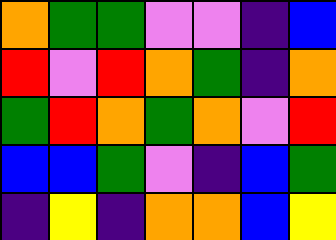[["orange", "green", "green", "violet", "violet", "indigo", "blue"], ["red", "violet", "red", "orange", "green", "indigo", "orange"], ["green", "red", "orange", "green", "orange", "violet", "red"], ["blue", "blue", "green", "violet", "indigo", "blue", "green"], ["indigo", "yellow", "indigo", "orange", "orange", "blue", "yellow"]]